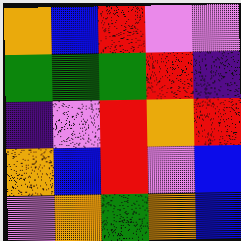[["orange", "blue", "red", "violet", "violet"], ["green", "green", "green", "red", "indigo"], ["indigo", "violet", "red", "orange", "red"], ["orange", "blue", "red", "violet", "blue"], ["violet", "orange", "green", "orange", "blue"]]